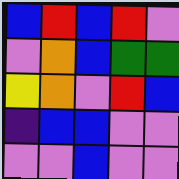[["blue", "red", "blue", "red", "violet"], ["violet", "orange", "blue", "green", "green"], ["yellow", "orange", "violet", "red", "blue"], ["indigo", "blue", "blue", "violet", "violet"], ["violet", "violet", "blue", "violet", "violet"]]